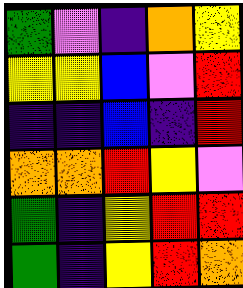[["green", "violet", "indigo", "orange", "yellow"], ["yellow", "yellow", "blue", "violet", "red"], ["indigo", "indigo", "blue", "indigo", "red"], ["orange", "orange", "red", "yellow", "violet"], ["green", "indigo", "yellow", "red", "red"], ["green", "indigo", "yellow", "red", "orange"]]